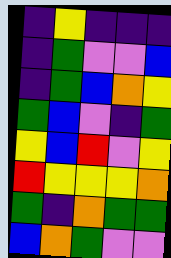[["indigo", "yellow", "indigo", "indigo", "indigo"], ["indigo", "green", "violet", "violet", "blue"], ["indigo", "green", "blue", "orange", "yellow"], ["green", "blue", "violet", "indigo", "green"], ["yellow", "blue", "red", "violet", "yellow"], ["red", "yellow", "yellow", "yellow", "orange"], ["green", "indigo", "orange", "green", "green"], ["blue", "orange", "green", "violet", "violet"]]